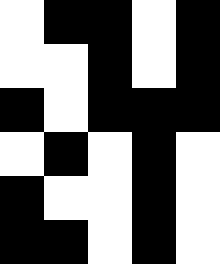[["white", "black", "black", "white", "black"], ["white", "white", "black", "white", "black"], ["black", "white", "black", "black", "black"], ["white", "black", "white", "black", "white"], ["black", "white", "white", "black", "white"], ["black", "black", "white", "black", "white"]]